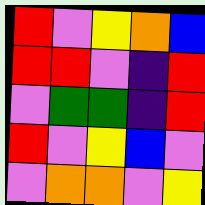[["red", "violet", "yellow", "orange", "blue"], ["red", "red", "violet", "indigo", "red"], ["violet", "green", "green", "indigo", "red"], ["red", "violet", "yellow", "blue", "violet"], ["violet", "orange", "orange", "violet", "yellow"]]